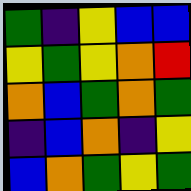[["green", "indigo", "yellow", "blue", "blue"], ["yellow", "green", "yellow", "orange", "red"], ["orange", "blue", "green", "orange", "green"], ["indigo", "blue", "orange", "indigo", "yellow"], ["blue", "orange", "green", "yellow", "green"]]